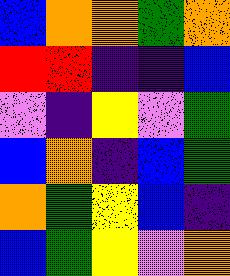[["blue", "orange", "orange", "green", "orange"], ["red", "red", "indigo", "indigo", "blue"], ["violet", "indigo", "yellow", "violet", "green"], ["blue", "orange", "indigo", "blue", "green"], ["orange", "green", "yellow", "blue", "indigo"], ["blue", "green", "yellow", "violet", "orange"]]